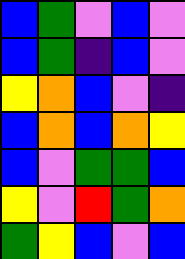[["blue", "green", "violet", "blue", "violet"], ["blue", "green", "indigo", "blue", "violet"], ["yellow", "orange", "blue", "violet", "indigo"], ["blue", "orange", "blue", "orange", "yellow"], ["blue", "violet", "green", "green", "blue"], ["yellow", "violet", "red", "green", "orange"], ["green", "yellow", "blue", "violet", "blue"]]